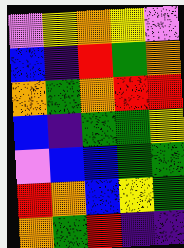[["violet", "yellow", "orange", "yellow", "violet"], ["blue", "indigo", "red", "green", "orange"], ["orange", "green", "orange", "red", "red"], ["blue", "indigo", "green", "green", "yellow"], ["violet", "blue", "blue", "green", "green"], ["red", "orange", "blue", "yellow", "green"], ["orange", "green", "red", "indigo", "indigo"]]